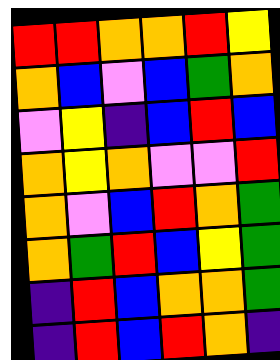[["red", "red", "orange", "orange", "red", "yellow"], ["orange", "blue", "violet", "blue", "green", "orange"], ["violet", "yellow", "indigo", "blue", "red", "blue"], ["orange", "yellow", "orange", "violet", "violet", "red"], ["orange", "violet", "blue", "red", "orange", "green"], ["orange", "green", "red", "blue", "yellow", "green"], ["indigo", "red", "blue", "orange", "orange", "green"], ["indigo", "red", "blue", "red", "orange", "indigo"]]